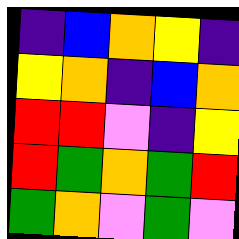[["indigo", "blue", "orange", "yellow", "indigo"], ["yellow", "orange", "indigo", "blue", "orange"], ["red", "red", "violet", "indigo", "yellow"], ["red", "green", "orange", "green", "red"], ["green", "orange", "violet", "green", "violet"]]